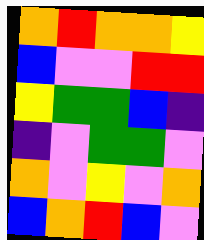[["orange", "red", "orange", "orange", "yellow"], ["blue", "violet", "violet", "red", "red"], ["yellow", "green", "green", "blue", "indigo"], ["indigo", "violet", "green", "green", "violet"], ["orange", "violet", "yellow", "violet", "orange"], ["blue", "orange", "red", "blue", "violet"]]